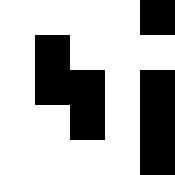[["white", "white", "white", "white", "black"], ["white", "black", "white", "white", "white"], ["white", "black", "black", "white", "black"], ["white", "white", "black", "white", "black"], ["white", "white", "white", "white", "black"]]